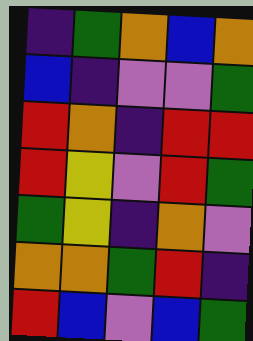[["indigo", "green", "orange", "blue", "orange"], ["blue", "indigo", "violet", "violet", "green"], ["red", "orange", "indigo", "red", "red"], ["red", "yellow", "violet", "red", "green"], ["green", "yellow", "indigo", "orange", "violet"], ["orange", "orange", "green", "red", "indigo"], ["red", "blue", "violet", "blue", "green"]]